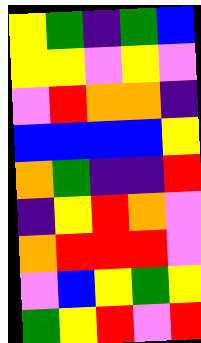[["yellow", "green", "indigo", "green", "blue"], ["yellow", "yellow", "violet", "yellow", "violet"], ["violet", "red", "orange", "orange", "indigo"], ["blue", "blue", "blue", "blue", "yellow"], ["orange", "green", "indigo", "indigo", "red"], ["indigo", "yellow", "red", "orange", "violet"], ["orange", "red", "red", "red", "violet"], ["violet", "blue", "yellow", "green", "yellow"], ["green", "yellow", "red", "violet", "red"]]